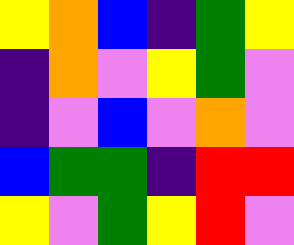[["yellow", "orange", "blue", "indigo", "green", "yellow"], ["indigo", "orange", "violet", "yellow", "green", "violet"], ["indigo", "violet", "blue", "violet", "orange", "violet"], ["blue", "green", "green", "indigo", "red", "red"], ["yellow", "violet", "green", "yellow", "red", "violet"]]